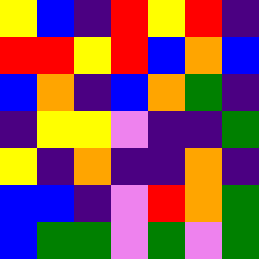[["yellow", "blue", "indigo", "red", "yellow", "red", "indigo"], ["red", "red", "yellow", "red", "blue", "orange", "blue"], ["blue", "orange", "indigo", "blue", "orange", "green", "indigo"], ["indigo", "yellow", "yellow", "violet", "indigo", "indigo", "green"], ["yellow", "indigo", "orange", "indigo", "indigo", "orange", "indigo"], ["blue", "blue", "indigo", "violet", "red", "orange", "green"], ["blue", "green", "green", "violet", "green", "violet", "green"]]